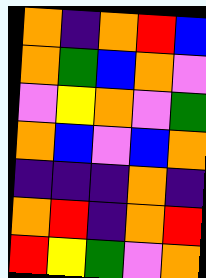[["orange", "indigo", "orange", "red", "blue"], ["orange", "green", "blue", "orange", "violet"], ["violet", "yellow", "orange", "violet", "green"], ["orange", "blue", "violet", "blue", "orange"], ["indigo", "indigo", "indigo", "orange", "indigo"], ["orange", "red", "indigo", "orange", "red"], ["red", "yellow", "green", "violet", "orange"]]